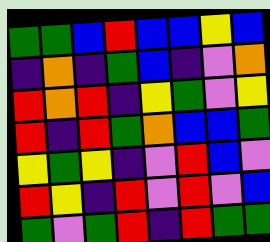[["green", "green", "blue", "red", "blue", "blue", "yellow", "blue"], ["indigo", "orange", "indigo", "green", "blue", "indigo", "violet", "orange"], ["red", "orange", "red", "indigo", "yellow", "green", "violet", "yellow"], ["red", "indigo", "red", "green", "orange", "blue", "blue", "green"], ["yellow", "green", "yellow", "indigo", "violet", "red", "blue", "violet"], ["red", "yellow", "indigo", "red", "violet", "red", "violet", "blue"], ["green", "violet", "green", "red", "indigo", "red", "green", "green"]]